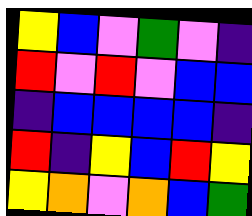[["yellow", "blue", "violet", "green", "violet", "indigo"], ["red", "violet", "red", "violet", "blue", "blue"], ["indigo", "blue", "blue", "blue", "blue", "indigo"], ["red", "indigo", "yellow", "blue", "red", "yellow"], ["yellow", "orange", "violet", "orange", "blue", "green"]]